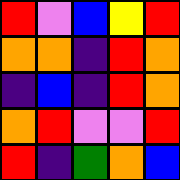[["red", "violet", "blue", "yellow", "red"], ["orange", "orange", "indigo", "red", "orange"], ["indigo", "blue", "indigo", "red", "orange"], ["orange", "red", "violet", "violet", "red"], ["red", "indigo", "green", "orange", "blue"]]